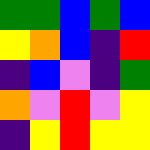[["green", "green", "blue", "green", "blue"], ["yellow", "orange", "blue", "indigo", "red"], ["indigo", "blue", "violet", "indigo", "green"], ["orange", "violet", "red", "violet", "yellow"], ["indigo", "yellow", "red", "yellow", "yellow"]]